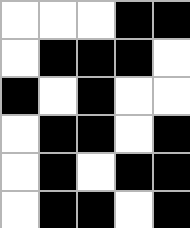[["white", "white", "white", "black", "black"], ["white", "black", "black", "black", "white"], ["black", "white", "black", "white", "white"], ["white", "black", "black", "white", "black"], ["white", "black", "white", "black", "black"], ["white", "black", "black", "white", "black"]]